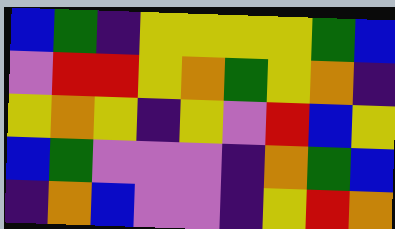[["blue", "green", "indigo", "yellow", "yellow", "yellow", "yellow", "green", "blue"], ["violet", "red", "red", "yellow", "orange", "green", "yellow", "orange", "indigo"], ["yellow", "orange", "yellow", "indigo", "yellow", "violet", "red", "blue", "yellow"], ["blue", "green", "violet", "violet", "violet", "indigo", "orange", "green", "blue"], ["indigo", "orange", "blue", "violet", "violet", "indigo", "yellow", "red", "orange"]]